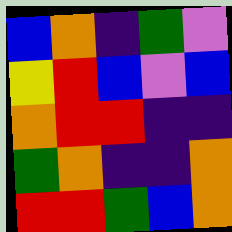[["blue", "orange", "indigo", "green", "violet"], ["yellow", "red", "blue", "violet", "blue"], ["orange", "red", "red", "indigo", "indigo"], ["green", "orange", "indigo", "indigo", "orange"], ["red", "red", "green", "blue", "orange"]]